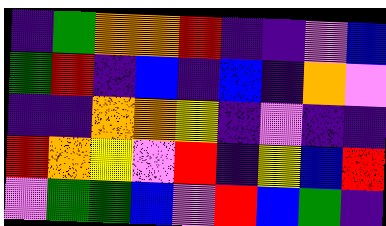[["indigo", "green", "orange", "orange", "red", "indigo", "indigo", "violet", "blue"], ["green", "red", "indigo", "blue", "indigo", "blue", "indigo", "orange", "violet"], ["indigo", "indigo", "orange", "orange", "yellow", "indigo", "violet", "indigo", "indigo"], ["red", "orange", "yellow", "violet", "red", "indigo", "yellow", "blue", "red"], ["violet", "green", "green", "blue", "violet", "red", "blue", "green", "indigo"]]